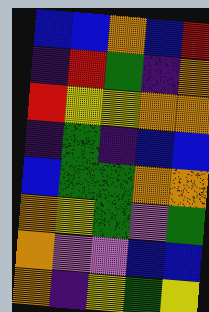[["blue", "blue", "orange", "blue", "red"], ["indigo", "red", "green", "indigo", "orange"], ["red", "yellow", "yellow", "orange", "orange"], ["indigo", "green", "indigo", "blue", "blue"], ["blue", "green", "green", "orange", "orange"], ["orange", "yellow", "green", "violet", "green"], ["orange", "violet", "violet", "blue", "blue"], ["orange", "indigo", "yellow", "green", "yellow"]]